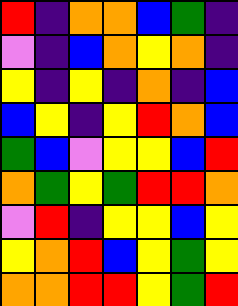[["red", "indigo", "orange", "orange", "blue", "green", "indigo"], ["violet", "indigo", "blue", "orange", "yellow", "orange", "indigo"], ["yellow", "indigo", "yellow", "indigo", "orange", "indigo", "blue"], ["blue", "yellow", "indigo", "yellow", "red", "orange", "blue"], ["green", "blue", "violet", "yellow", "yellow", "blue", "red"], ["orange", "green", "yellow", "green", "red", "red", "orange"], ["violet", "red", "indigo", "yellow", "yellow", "blue", "yellow"], ["yellow", "orange", "red", "blue", "yellow", "green", "yellow"], ["orange", "orange", "red", "red", "yellow", "green", "red"]]